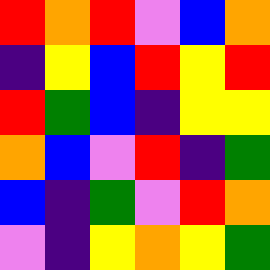[["red", "orange", "red", "violet", "blue", "orange"], ["indigo", "yellow", "blue", "red", "yellow", "red"], ["red", "green", "blue", "indigo", "yellow", "yellow"], ["orange", "blue", "violet", "red", "indigo", "green"], ["blue", "indigo", "green", "violet", "red", "orange"], ["violet", "indigo", "yellow", "orange", "yellow", "green"]]